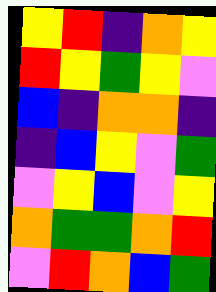[["yellow", "red", "indigo", "orange", "yellow"], ["red", "yellow", "green", "yellow", "violet"], ["blue", "indigo", "orange", "orange", "indigo"], ["indigo", "blue", "yellow", "violet", "green"], ["violet", "yellow", "blue", "violet", "yellow"], ["orange", "green", "green", "orange", "red"], ["violet", "red", "orange", "blue", "green"]]